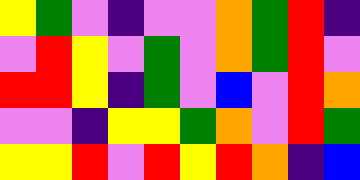[["yellow", "green", "violet", "indigo", "violet", "violet", "orange", "green", "red", "indigo"], ["violet", "red", "yellow", "violet", "green", "violet", "orange", "green", "red", "violet"], ["red", "red", "yellow", "indigo", "green", "violet", "blue", "violet", "red", "orange"], ["violet", "violet", "indigo", "yellow", "yellow", "green", "orange", "violet", "red", "green"], ["yellow", "yellow", "red", "violet", "red", "yellow", "red", "orange", "indigo", "blue"]]